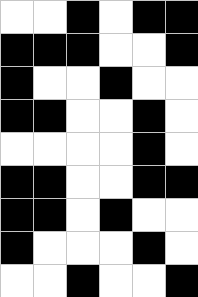[["white", "white", "black", "white", "black", "black"], ["black", "black", "black", "white", "white", "black"], ["black", "white", "white", "black", "white", "white"], ["black", "black", "white", "white", "black", "white"], ["white", "white", "white", "white", "black", "white"], ["black", "black", "white", "white", "black", "black"], ["black", "black", "white", "black", "white", "white"], ["black", "white", "white", "white", "black", "white"], ["white", "white", "black", "white", "white", "black"]]